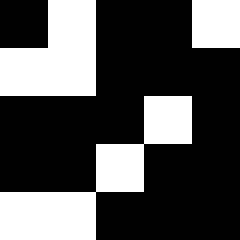[["black", "white", "black", "black", "white"], ["white", "white", "black", "black", "black"], ["black", "black", "black", "white", "black"], ["black", "black", "white", "black", "black"], ["white", "white", "black", "black", "black"]]